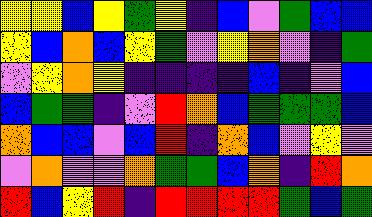[["yellow", "yellow", "blue", "yellow", "green", "yellow", "indigo", "blue", "violet", "green", "blue", "blue"], ["yellow", "blue", "orange", "blue", "yellow", "green", "violet", "yellow", "orange", "violet", "indigo", "green"], ["violet", "yellow", "orange", "yellow", "indigo", "indigo", "indigo", "indigo", "blue", "indigo", "violet", "blue"], ["blue", "green", "green", "indigo", "violet", "red", "orange", "blue", "green", "green", "green", "blue"], ["orange", "blue", "blue", "violet", "blue", "red", "indigo", "orange", "blue", "violet", "yellow", "violet"], ["violet", "orange", "violet", "violet", "orange", "green", "green", "blue", "orange", "indigo", "red", "orange"], ["red", "blue", "yellow", "red", "indigo", "red", "red", "red", "red", "green", "blue", "green"]]